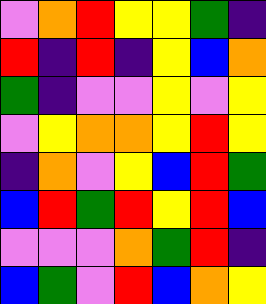[["violet", "orange", "red", "yellow", "yellow", "green", "indigo"], ["red", "indigo", "red", "indigo", "yellow", "blue", "orange"], ["green", "indigo", "violet", "violet", "yellow", "violet", "yellow"], ["violet", "yellow", "orange", "orange", "yellow", "red", "yellow"], ["indigo", "orange", "violet", "yellow", "blue", "red", "green"], ["blue", "red", "green", "red", "yellow", "red", "blue"], ["violet", "violet", "violet", "orange", "green", "red", "indigo"], ["blue", "green", "violet", "red", "blue", "orange", "yellow"]]